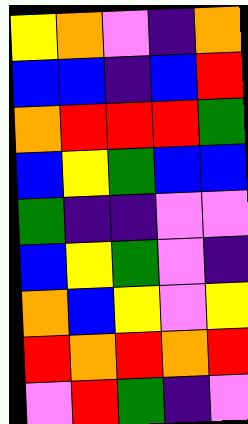[["yellow", "orange", "violet", "indigo", "orange"], ["blue", "blue", "indigo", "blue", "red"], ["orange", "red", "red", "red", "green"], ["blue", "yellow", "green", "blue", "blue"], ["green", "indigo", "indigo", "violet", "violet"], ["blue", "yellow", "green", "violet", "indigo"], ["orange", "blue", "yellow", "violet", "yellow"], ["red", "orange", "red", "orange", "red"], ["violet", "red", "green", "indigo", "violet"]]